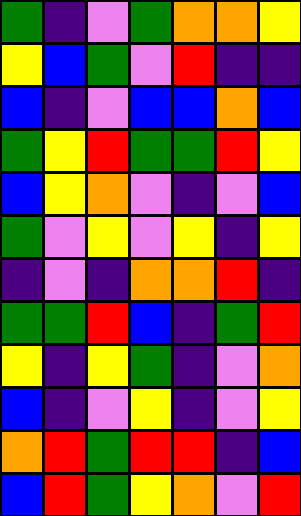[["green", "indigo", "violet", "green", "orange", "orange", "yellow"], ["yellow", "blue", "green", "violet", "red", "indigo", "indigo"], ["blue", "indigo", "violet", "blue", "blue", "orange", "blue"], ["green", "yellow", "red", "green", "green", "red", "yellow"], ["blue", "yellow", "orange", "violet", "indigo", "violet", "blue"], ["green", "violet", "yellow", "violet", "yellow", "indigo", "yellow"], ["indigo", "violet", "indigo", "orange", "orange", "red", "indigo"], ["green", "green", "red", "blue", "indigo", "green", "red"], ["yellow", "indigo", "yellow", "green", "indigo", "violet", "orange"], ["blue", "indigo", "violet", "yellow", "indigo", "violet", "yellow"], ["orange", "red", "green", "red", "red", "indigo", "blue"], ["blue", "red", "green", "yellow", "orange", "violet", "red"]]